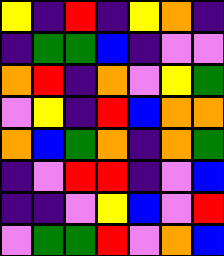[["yellow", "indigo", "red", "indigo", "yellow", "orange", "indigo"], ["indigo", "green", "green", "blue", "indigo", "violet", "violet"], ["orange", "red", "indigo", "orange", "violet", "yellow", "green"], ["violet", "yellow", "indigo", "red", "blue", "orange", "orange"], ["orange", "blue", "green", "orange", "indigo", "orange", "green"], ["indigo", "violet", "red", "red", "indigo", "violet", "blue"], ["indigo", "indigo", "violet", "yellow", "blue", "violet", "red"], ["violet", "green", "green", "red", "violet", "orange", "blue"]]